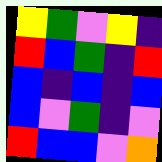[["yellow", "green", "violet", "yellow", "indigo"], ["red", "blue", "green", "indigo", "red"], ["blue", "indigo", "blue", "indigo", "blue"], ["blue", "violet", "green", "indigo", "violet"], ["red", "blue", "blue", "violet", "orange"]]